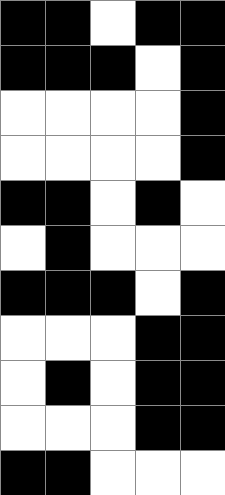[["black", "black", "white", "black", "black"], ["black", "black", "black", "white", "black"], ["white", "white", "white", "white", "black"], ["white", "white", "white", "white", "black"], ["black", "black", "white", "black", "white"], ["white", "black", "white", "white", "white"], ["black", "black", "black", "white", "black"], ["white", "white", "white", "black", "black"], ["white", "black", "white", "black", "black"], ["white", "white", "white", "black", "black"], ["black", "black", "white", "white", "white"]]